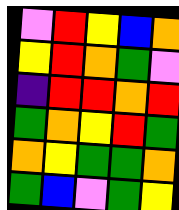[["violet", "red", "yellow", "blue", "orange"], ["yellow", "red", "orange", "green", "violet"], ["indigo", "red", "red", "orange", "red"], ["green", "orange", "yellow", "red", "green"], ["orange", "yellow", "green", "green", "orange"], ["green", "blue", "violet", "green", "yellow"]]